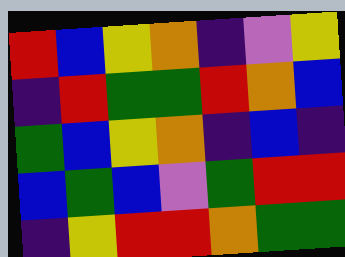[["red", "blue", "yellow", "orange", "indigo", "violet", "yellow"], ["indigo", "red", "green", "green", "red", "orange", "blue"], ["green", "blue", "yellow", "orange", "indigo", "blue", "indigo"], ["blue", "green", "blue", "violet", "green", "red", "red"], ["indigo", "yellow", "red", "red", "orange", "green", "green"]]